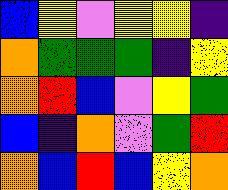[["blue", "yellow", "violet", "yellow", "yellow", "indigo"], ["orange", "green", "green", "green", "indigo", "yellow"], ["orange", "red", "blue", "violet", "yellow", "green"], ["blue", "indigo", "orange", "violet", "green", "red"], ["orange", "blue", "red", "blue", "yellow", "orange"]]